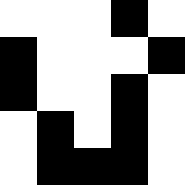[["white", "white", "white", "black", "white"], ["black", "white", "white", "white", "black"], ["black", "white", "white", "black", "white"], ["white", "black", "white", "black", "white"], ["white", "black", "black", "black", "white"]]